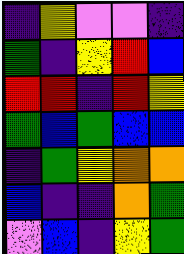[["indigo", "yellow", "violet", "violet", "indigo"], ["green", "indigo", "yellow", "red", "blue"], ["red", "red", "indigo", "red", "yellow"], ["green", "blue", "green", "blue", "blue"], ["indigo", "green", "yellow", "orange", "orange"], ["blue", "indigo", "indigo", "orange", "green"], ["violet", "blue", "indigo", "yellow", "green"]]